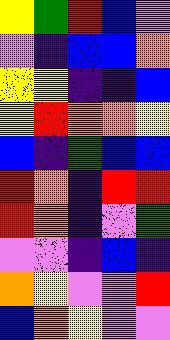[["yellow", "green", "red", "blue", "violet"], ["violet", "indigo", "blue", "blue", "orange"], ["yellow", "yellow", "indigo", "indigo", "blue"], ["yellow", "red", "orange", "orange", "yellow"], ["blue", "indigo", "green", "blue", "blue"], ["red", "orange", "indigo", "red", "red"], ["red", "orange", "indigo", "violet", "green"], ["violet", "violet", "indigo", "blue", "indigo"], ["orange", "yellow", "violet", "violet", "red"], ["blue", "orange", "yellow", "violet", "violet"]]